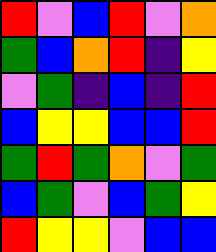[["red", "violet", "blue", "red", "violet", "orange"], ["green", "blue", "orange", "red", "indigo", "yellow"], ["violet", "green", "indigo", "blue", "indigo", "red"], ["blue", "yellow", "yellow", "blue", "blue", "red"], ["green", "red", "green", "orange", "violet", "green"], ["blue", "green", "violet", "blue", "green", "yellow"], ["red", "yellow", "yellow", "violet", "blue", "blue"]]